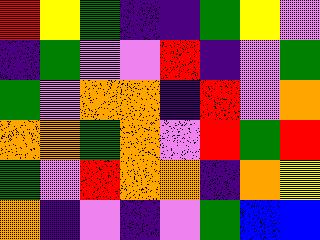[["red", "yellow", "green", "indigo", "indigo", "green", "yellow", "violet"], ["indigo", "green", "violet", "violet", "red", "indigo", "violet", "green"], ["green", "violet", "orange", "orange", "indigo", "red", "violet", "orange"], ["orange", "orange", "green", "orange", "violet", "red", "green", "red"], ["green", "violet", "red", "orange", "orange", "indigo", "orange", "yellow"], ["orange", "indigo", "violet", "indigo", "violet", "green", "blue", "blue"]]